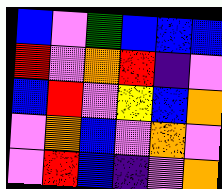[["blue", "violet", "green", "blue", "blue", "blue"], ["red", "violet", "orange", "red", "indigo", "violet"], ["blue", "red", "violet", "yellow", "blue", "orange"], ["violet", "orange", "blue", "violet", "orange", "violet"], ["violet", "red", "blue", "indigo", "violet", "orange"]]